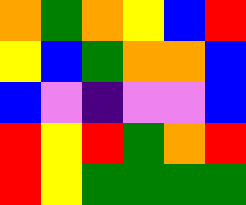[["orange", "green", "orange", "yellow", "blue", "red"], ["yellow", "blue", "green", "orange", "orange", "blue"], ["blue", "violet", "indigo", "violet", "violet", "blue"], ["red", "yellow", "red", "green", "orange", "red"], ["red", "yellow", "green", "green", "green", "green"]]